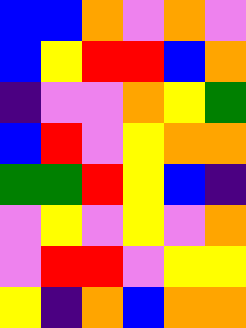[["blue", "blue", "orange", "violet", "orange", "violet"], ["blue", "yellow", "red", "red", "blue", "orange"], ["indigo", "violet", "violet", "orange", "yellow", "green"], ["blue", "red", "violet", "yellow", "orange", "orange"], ["green", "green", "red", "yellow", "blue", "indigo"], ["violet", "yellow", "violet", "yellow", "violet", "orange"], ["violet", "red", "red", "violet", "yellow", "yellow"], ["yellow", "indigo", "orange", "blue", "orange", "orange"]]